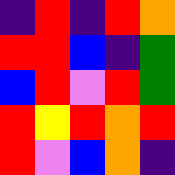[["indigo", "red", "indigo", "red", "orange"], ["red", "red", "blue", "indigo", "green"], ["blue", "red", "violet", "red", "green"], ["red", "yellow", "red", "orange", "red"], ["red", "violet", "blue", "orange", "indigo"]]